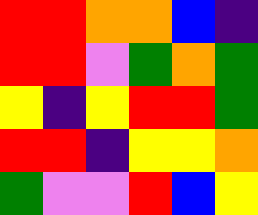[["red", "red", "orange", "orange", "blue", "indigo"], ["red", "red", "violet", "green", "orange", "green"], ["yellow", "indigo", "yellow", "red", "red", "green"], ["red", "red", "indigo", "yellow", "yellow", "orange"], ["green", "violet", "violet", "red", "blue", "yellow"]]